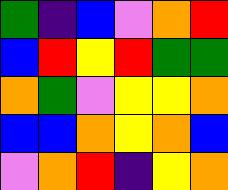[["green", "indigo", "blue", "violet", "orange", "red"], ["blue", "red", "yellow", "red", "green", "green"], ["orange", "green", "violet", "yellow", "yellow", "orange"], ["blue", "blue", "orange", "yellow", "orange", "blue"], ["violet", "orange", "red", "indigo", "yellow", "orange"]]